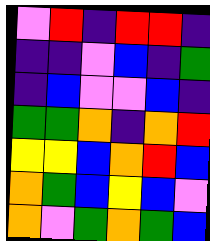[["violet", "red", "indigo", "red", "red", "indigo"], ["indigo", "indigo", "violet", "blue", "indigo", "green"], ["indigo", "blue", "violet", "violet", "blue", "indigo"], ["green", "green", "orange", "indigo", "orange", "red"], ["yellow", "yellow", "blue", "orange", "red", "blue"], ["orange", "green", "blue", "yellow", "blue", "violet"], ["orange", "violet", "green", "orange", "green", "blue"]]